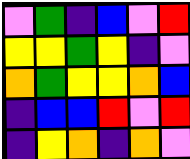[["violet", "green", "indigo", "blue", "violet", "red"], ["yellow", "yellow", "green", "yellow", "indigo", "violet"], ["orange", "green", "yellow", "yellow", "orange", "blue"], ["indigo", "blue", "blue", "red", "violet", "red"], ["indigo", "yellow", "orange", "indigo", "orange", "violet"]]